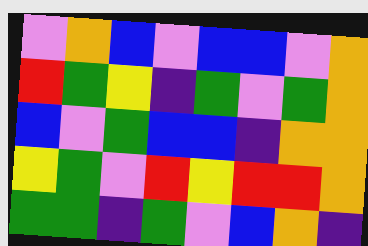[["violet", "orange", "blue", "violet", "blue", "blue", "violet", "orange"], ["red", "green", "yellow", "indigo", "green", "violet", "green", "orange"], ["blue", "violet", "green", "blue", "blue", "indigo", "orange", "orange"], ["yellow", "green", "violet", "red", "yellow", "red", "red", "orange"], ["green", "green", "indigo", "green", "violet", "blue", "orange", "indigo"]]